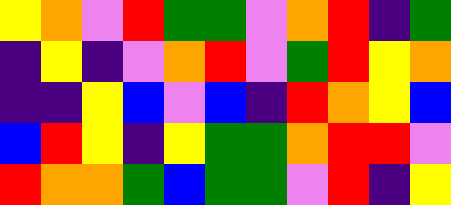[["yellow", "orange", "violet", "red", "green", "green", "violet", "orange", "red", "indigo", "green"], ["indigo", "yellow", "indigo", "violet", "orange", "red", "violet", "green", "red", "yellow", "orange"], ["indigo", "indigo", "yellow", "blue", "violet", "blue", "indigo", "red", "orange", "yellow", "blue"], ["blue", "red", "yellow", "indigo", "yellow", "green", "green", "orange", "red", "red", "violet"], ["red", "orange", "orange", "green", "blue", "green", "green", "violet", "red", "indigo", "yellow"]]